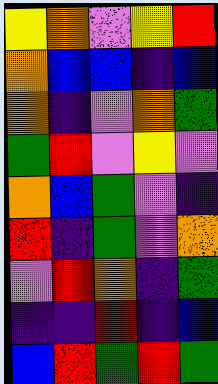[["yellow", "orange", "violet", "yellow", "red"], ["orange", "blue", "blue", "indigo", "blue"], ["orange", "indigo", "violet", "orange", "green"], ["green", "red", "violet", "yellow", "violet"], ["orange", "blue", "green", "violet", "indigo"], ["red", "indigo", "green", "violet", "orange"], ["violet", "red", "orange", "indigo", "green"], ["indigo", "indigo", "red", "indigo", "blue"], ["blue", "red", "green", "red", "green"]]